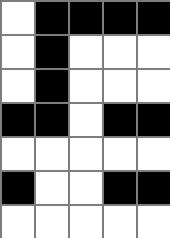[["white", "black", "black", "black", "black"], ["white", "black", "white", "white", "white"], ["white", "black", "white", "white", "white"], ["black", "black", "white", "black", "black"], ["white", "white", "white", "white", "white"], ["black", "white", "white", "black", "black"], ["white", "white", "white", "white", "white"]]